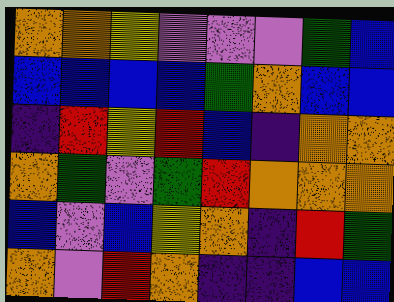[["orange", "orange", "yellow", "violet", "violet", "violet", "green", "blue"], ["blue", "blue", "blue", "blue", "green", "orange", "blue", "blue"], ["indigo", "red", "yellow", "red", "blue", "indigo", "orange", "orange"], ["orange", "green", "violet", "green", "red", "orange", "orange", "orange"], ["blue", "violet", "blue", "yellow", "orange", "indigo", "red", "green"], ["orange", "violet", "red", "orange", "indigo", "indigo", "blue", "blue"]]